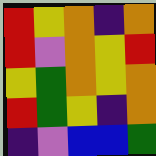[["red", "yellow", "orange", "indigo", "orange"], ["red", "violet", "orange", "yellow", "red"], ["yellow", "green", "orange", "yellow", "orange"], ["red", "green", "yellow", "indigo", "orange"], ["indigo", "violet", "blue", "blue", "green"]]